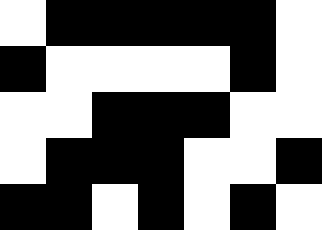[["white", "black", "black", "black", "black", "black", "white"], ["black", "white", "white", "white", "white", "black", "white"], ["white", "white", "black", "black", "black", "white", "white"], ["white", "black", "black", "black", "white", "white", "black"], ["black", "black", "white", "black", "white", "black", "white"]]